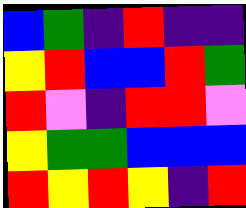[["blue", "green", "indigo", "red", "indigo", "indigo"], ["yellow", "red", "blue", "blue", "red", "green"], ["red", "violet", "indigo", "red", "red", "violet"], ["yellow", "green", "green", "blue", "blue", "blue"], ["red", "yellow", "red", "yellow", "indigo", "red"]]